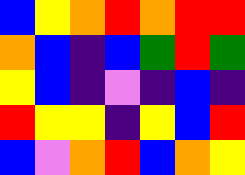[["blue", "yellow", "orange", "red", "orange", "red", "red"], ["orange", "blue", "indigo", "blue", "green", "red", "green"], ["yellow", "blue", "indigo", "violet", "indigo", "blue", "indigo"], ["red", "yellow", "yellow", "indigo", "yellow", "blue", "red"], ["blue", "violet", "orange", "red", "blue", "orange", "yellow"]]